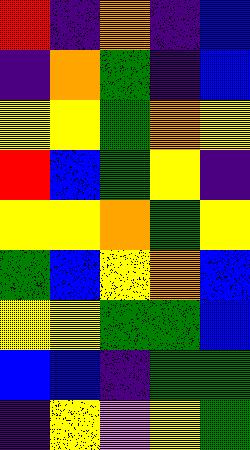[["red", "indigo", "orange", "indigo", "blue"], ["indigo", "orange", "green", "indigo", "blue"], ["yellow", "yellow", "green", "orange", "yellow"], ["red", "blue", "green", "yellow", "indigo"], ["yellow", "yellow", "orange", "green", "yellow"], ["green", "blue", "yellow", "orange", "blue"], ["yellow", "yellow", "green", "green", "blue"], ["blue", "blue", "indigo", "green", "green"], ["indigo", "yellow", "violet", "yellow", "green"]]